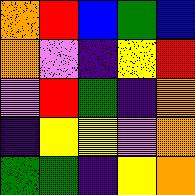[["orange", "red", "blue", "green", "blue"], ["orange", "violet", "indigo", "yellow", "red"], ["violet", "red", "green", "indigo", "orange"], ["indigo", "yellow", "yellow", "violet", "orange"], ["green", "green", "indigo", "yellow", "orange"]]